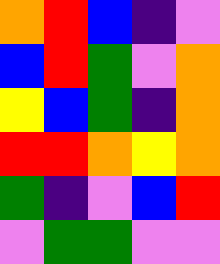[["orange", "red", "blue", "indigo", "violet"], ["blue", "red", "green", "violet", "orange"], ["yellow", "blue", "green", "indigo", "orange"], ["red", "red", "orange", "yellow", "orange"], ["green", "indigo", "violet", "blue", "red"], ["violet", "green", "green", "violet", "violet"]]